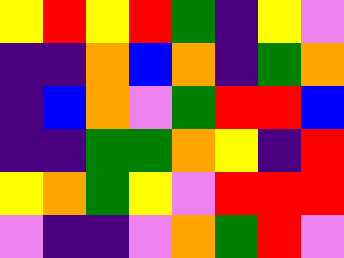[["yellow", "red", "yellow", "red", "green", "indigo", "yellow", "violet"], ["indigo", "indigo", "orange", "blue", "orange", "indigo", "green", "orange"], ["indigo", "blue", "orange", "violet", "green", "red", "red", "blue"], ["indigo", "indigo", "green", "green", "orange", "yellow", "indigo", "red"], ["yellow", "orange", "green", "yellow", "violet", "red", "red", "red"], ["violet", "indigo", "indigo", "violet", "orange", "green", "red", "violet"]]